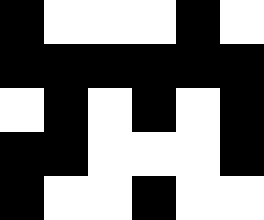[["black", "white", "white", "white", "black", "white"], ["black", "black", "black", "black", "black", "black"], ["white", "black", "white", "black", "white", "black"], ["black", "black", "white", "white", "white", "black"], ["black", "white", "white", "black", "white", "white"]]